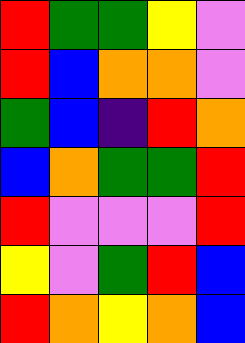[["red", "green", "green", "yellow", "violet"], ["red", "blue", "orange", "orange", "violet"], ["green", "blue", "indigo", "red", "orange"], ["blue", "orange", "green", "green", "red"], ["red", "violet", "violet", "violet", "red"], ["yellow", "violet", "green", "red", "blue"], ["red", "orange", "yellow", "orange", "blue"]]